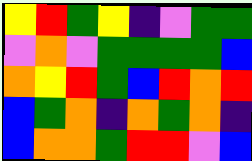[["yellow", "red", "green", "yellow", "indigo", "violet", "green", "green"], ["violet", "orange", "violet", "green", "green", "green", "green", "blue"], ["orange", "yellow", "red", "green", "blue", "red", "orange", "red"], ["blue", "green", "orange", "indigo", "orange", "green", "orange", "indigo"], ["blue", "orange", "orange", "green", "red", "red", "violet", "blue"]]